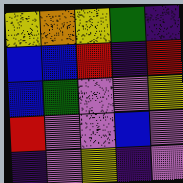[["yellow", "orange", "yellow", "green", "indigo"], ["blue", "blue", "red", "indigo", "red"], ["blue", "green", "violet", "violet", "yellow"], ["red", "violet", "violet", "blue", "violet"], ["indigo", "violet", "yellow", "indigo", "violet"]]